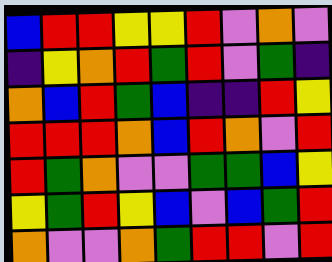[["blue", "red", "red", "yellow", "yellow", "red", "violet", "orange", "violet"], ["indigo", "yellow", "orange", "red", "green", "red", "violet", "green", "indigo"], ["orange", "blue", "red", "green", "blue", "indigo", "indigo", "red", "yellow"], ["red", "red", "red", "orange", "blue", "red", "orange", "violet", "red"], ["red", "green", "orange", "violet", "violet", "green", "green", "blue", "yellow"], ["yellow", "green", "red", "yellow", "blue", "violet", "blue", "green", "red"], ["orange", "violet", "violet", "orange", "green", "red", "red", "violet", "red"]]